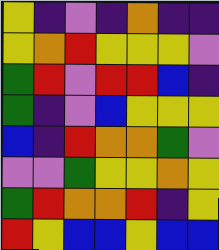[["yellow", "indigo", "violet", "indigo", "orange", "indigo", "indigo"], ["yellow", "orange", "red", "yellow", "yellow", "yellow", "violet"], ["green", "red", "violet", "red", "red", "blue", "indigo"], ["green", "indigo", "violet", "blue", "yellow", "yellow", "yellow"], ["blue", "indigo", "red", "orange", "orange", "green", "violet"], ["violet", "violet", "green", "yellow", "yellow", "orange", "yellow"], ["green", "red", "orange", "orange", "red", "indigo", "yellow"], ["red", "yellow", "blue", "blue", "yellow", "blue", "blue"]]